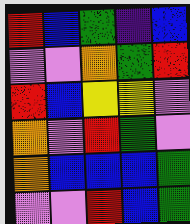[["red", "blue", "green", "indigo", "blue"], ["violet", "violet", "orange", "green", "red"], ["red", "blue", "yellow", "yellow", "violet"], ["orange", "violet", "red", "green", "violet"], ["orange", "blue", "blue", "blue", "green"], ["violet", "violet", "red", "blue", "green"]]